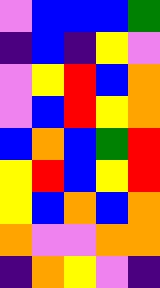[["violet", "blue", "blue", "blue", "green"], ["indigo", "blue", "indigo", "yellow", "violet"], ["violet", "yellow", "red", "blue", "orange"], ["violet", "blue", "red", "yellow", "orange"], ["blue", "orange", "blue", "green", "red"], ["yellow", "red", "blue", "yellow", "red"], ["yellow", "blue", "orange", "blue", "orange"], ["orange", "violet", "violet", "orange", "orange"], ["indigo", "orange", "yellow", "violet", "indigo"]]